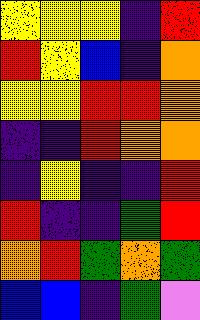[["yellow", "yellow", "yellow", "indigo", "red"], ["red", "yellow", "blue", "indigo", "orange"], ["yellow", "yellow", "red", "red", "orange"], ["indigo", "indigo", "red", "orange", "orange"], ["indigo", "yellow", "indigo", "indigo", "red"], ["red", "indigo", "indigo", "green", "red"], ["orange", "red", "green", "orange", "green"], ["blue", "blue", "indigo", "green", "violet"]]